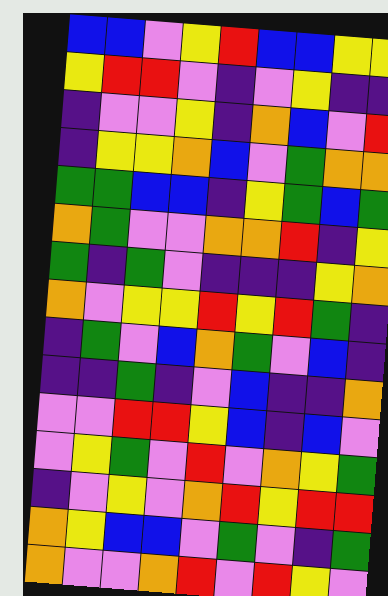[["blue", "blue", "violet", "yellow", "red", "blue", "blue", "yellow", "yellow"], ["yellow", "red", "red", "violet", "indigo", "violet", "yellow", "indigo", "indigo"], ["indigo", "violet", "violet", "yellow", "indigo", "orange", "blue", "violet", "red"], ["indigo", "yellow", "yellow", "orange", "blue", "violet", "green", "orange", "orange"], ["green", "green", "blue", "blue", "indigo", "yellow", "green", "blue", "green"], ["orange", "green", "violet", "violet", "orange", "orange", "red", "indigo", "yellow"], ["green", "indigo", "green", "violet", "indigo", "indigo", "indigo", "yellow", "orange"], ["orange", "violet", "yellow", "yellow", "red", "yellow", "red", "green", "indigo"], ["indigo", "green", "violet", "blue", "orange", "green", "violet", "blue", "indigo"], ["indigo", "indigo", "green", "indigo", "violet", "blue", "indigo", "indigo", "orange"], ["violet", "violet", "red", "red", "yellow", "blue", "indigo", "blue", "violet"], ["violet", "yellow", "green", "violet", "red", "violet", "orange", "yellow", "green"], ["indigo", "violet", "yellow", "violet", "orange", "red", "yellow", "red", "red"], ["orange", "yellow", "blue", "blue", "violet", "green", "violet", "indigo", "green"], ["orange", "violet", "violet", "orange", "red", "violet", "red", "yellow", "violet"]]